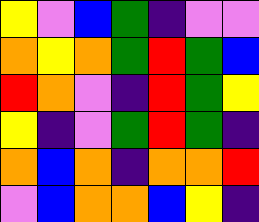[["yellow", "violet", "blue", "green", "indigo", "violet", "violet"], ["orange", "yellow", "orange", "green", "red", "green", "blue"], ["red", "orange", "violet", "indigo", "red", "green", "yellow"], ["yellow", "indigo", "violet", "green", "red", "green", "indigo"], ["orange", "blue", "orange", "indigo", "orange", "orange", "red"], ["violet", "blue", "orange", "orange", "blue", "yellow", "indigo"]]